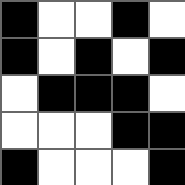[["black", "white", "white", "black", "white"], ["black", "white", "black", "white", "black"], ["white", "black", "black", "black", "white"], ["white", "white", "white", "black", "black"], ["black", "white", "white", "white", "black"]]